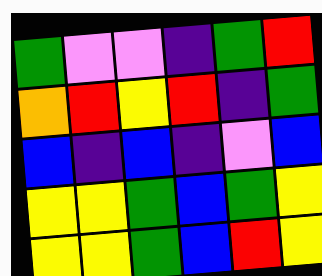[["green", "violet", "violet", "indigo", "green", "red"], ["orange", "red", "yellow", "red", "indigo", "green"], ["blue", "indigo", "blue", "indigo", "violet", "blue"], ["yellow", "yellow", "green", "blue", "green", "yellow"], ["yellow", "yellow", "green", "blue", "red", "yellow"]]